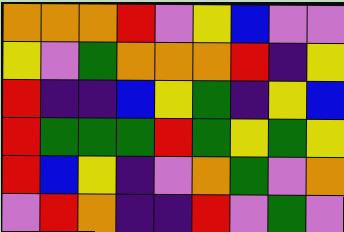[["orange", "orange", "orange", "red", "violet", "yellow", "blue", "violet", "violet"], ["yellow", "violet", "green", "orange", "orange", "orange", "red", "indigo", "yellow"], ["red", "indigo", "indigo", "blue", "yellow", "green", "indigo", "yellow", "blue"], ["red", "green", "green", "green", "red", "green", "yellow", "green", "yellow"], ["red", "blue", "yellow", "indigo", "violet", "orange", "green", "violet", "orange"], ["violet", "red", "orange", "indigo", "indigo", "red", "violet", "green", "violet"]]